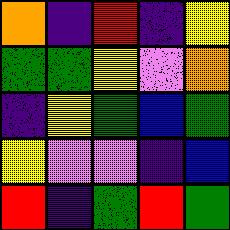[["orange", "indigo", "red", "indigo", "yellow"], ["green", "green", "yellow", "violet", "orange"], ["indigo", "yellow", "green", "blue", "green"], ["yellow", "violet", "violet", "indigo", "blue"], ["red", "indigo", "green", "red", "green"]]